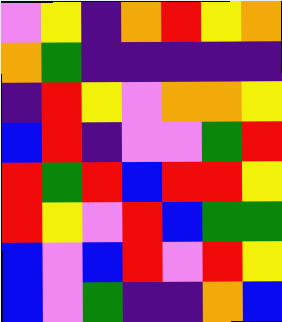[["violet", "yellow", "indigo", "orange", "red", "yellow", "orange"], ["orange", "green", "indigo", "indigo", "indigo", "indigo", "indigo"], ["indigo", "red", "yellow", "violet", "orange", "orange", "yellow"], ["blue", "red", "indigo", "violet", "violet", "green", "red"], ["red", "green", "red", "blue", "red", "red", "yellow"], ["red", "yellow", "violet", "red", "blue", "green", "green"], ["blue", "violet", "blue", "red", "violet", "red", "yellow"], ["blue", "violet", "green", "indigo", "indigo", "orange", "blue"]]